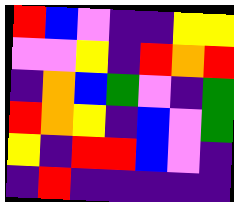[["red", "blue", "violet", "indigo", "indigo", "yellow", "yellow"], ["violet", "violet", "yellow", "indigo", "red", "orange", "red"], ["indigo", "orange", "blue", "green", "violet", "indigo", "green"], ["red", "orange", "yellow", "indigo", "blue", "violet", "green"], ["yellow", "indigo", "red", "red", "blue", "violet", "indigo"], ["indigo", "red", "indigo", "indigo", "indigo", "indigo", "indigo"]]